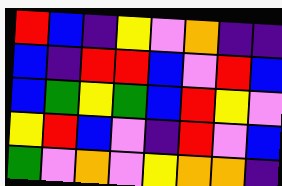[["red", "blue", "indigo", "yellow", "violet", "orange", "indigo", "indigo"], ["blue", "indigo", "red", "red", "blue", "violet", "red", "blue"], ["blue", "green", "yellow", "green", "blue", "red", "yellow", "violet"], ["yellow", "red", "blue", "violet", "indigo", "red", "violet", "blue"], ["green", "violet", "orange", "violet", "yellow", "orange", "orange", "indigo"]]